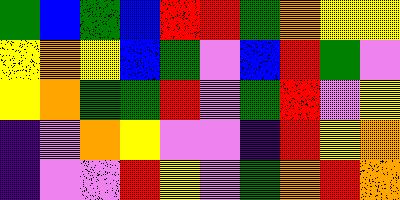[["green", "blue", "green", "blue", "red", "red", "green", "orange", "yellow", "yellow"], ["yellow", "orange", "yellow", "blue", "green", "violet", "blue", "red", "green", "violet"], ["yellow", "orange", "green", "green", "red", "violet", "green", "red", "violet", "yellow"], ["indigo", "violet", "orange", "yellow", "violet", "violet", "indigo", "red", "yellow", "orange"], ["indigo", "violet", "violet", "red", "yellow", "violet", "green", "orange", "red", "orange"]]